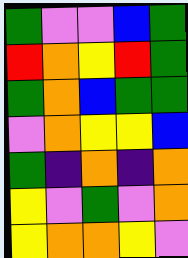[["green", "violet", "violet", "blue", "green"], ["red", "orange", "yellow", "red", "green"], ["green", "orange", "blue", "green", "green"], ["violet", "orange", "yellow", "yellow", "blue"], ["green", "indigo", "orange", "indigo", "orange"], ["yellow", "violet", "green", "violet", "orange"], ["yellow", "orange", "orange", "yellow", "violet"]]